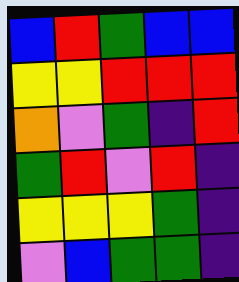[["blue", "red", "green", "blue", "blue"], ["yellow", "yellow", "red", "red", "red"], ["orange", "violet", "green", "indigo", "red"], ["green", "red", "violet", "red", "indigo"], ["yellow", "yellow", "yellow", "green", "indigo"], ["violet", "blue", "green", "green", "indigo"]]